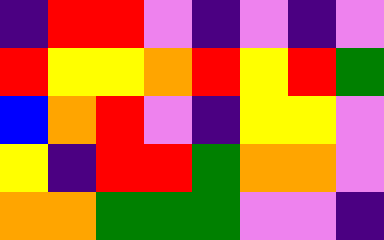[["indigo", "red", "red", "violet", "indigo", "violet", "indigo", "violet"], ["red", "yellow", "yellow", "orange", "red", "yellow", "red", "green"], ["blue", "orange", "red", "violet", "indigo", "yellow", "yellow", "violet"], ["yellow", "indigo", "red", "red", "green", "orange", "orange", "violet"], ["orange", "orange", "green", "green", "green", "violet", "violet", "indigo"]]